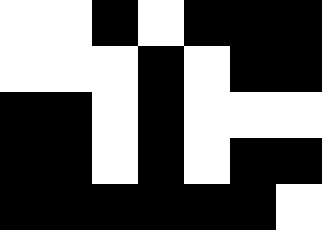[["white", "white", "black", "white", "black", "black", "black"], ["white", "white", "white", "black", "white", "black", "black"], ["black", "black", "white", "black", "white", "white", "white"], ["black", "black", "white", "black", "white", "black", "black"], ["black", "black", "black", "black", "black", "black", "white"]]